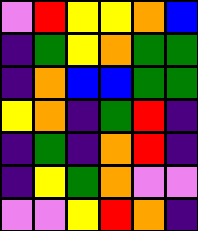[["violet", "red", "yellow", "yellow", "orange", "blue"], ["indigo", "green", "yellow", "orange", "green", "green"], ["indigo", "orange", "blue", "blue", "green", "green"], ["yellow", "orange", "indigo", "green", "red", "indigo"], ["indigo", "green", "indigo", "orange", "red", "indigo"], ["indigo", "yellow", "green", "orange", "violet", "violet"], ["violet", "violet", "yellow", "red", "orange", "indigo"]]